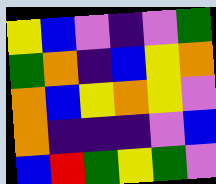[["yellow", "blue", "violet", "indigo", "violet", "green"], ["green", "orange", "indigo", "blue", "yellow", "orange"], ["orange", "blue", "yellow", "orange", "yellow", "violet"], ["orange", "indigo", "indigo", "indigo", "violet", "blue"], ["blue", "red", "green", "yellow", "green", "violet"]]